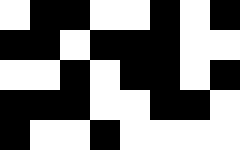[["white", "black", "black", "white", "white", "black", "white", "black"], ["black", "black", "white", "black", "black", "black", "white", "white"], ["white", "white", "black", "white", "black", "black", "white", "black"], ["black", "black", "black", "white", "white", "black", "black", "white"], ["black", "white", "white", "black", "white", "white", "white", "white"]]